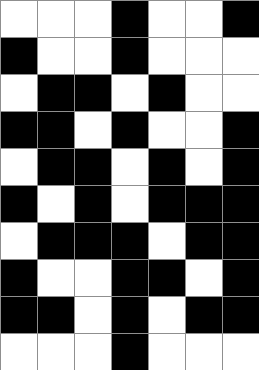[["white", "white", "white", "black", "white", "white", "black"], ["black", "white", "white", "black", "white", "white", "white"], ["white", "black", "black", "white", "black", "white", "white"], ["black", "black", "white", "black", "white", "white", "black"], ["white", "black", "black", "white", "black", "white", "black"], ["black", "white", "black", "white", "black", "black", "black"], ["white", "black", "black", "black", "white", "black", "black"], ["black", "white", "white", "black", "black", "white", "black"], ["black", "black", "white", "black", "white", "black", "black"], ["white", "white", "white", "black", "white", "white", "white"]]